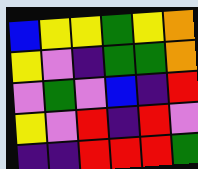[["blue", "yellow", "yellow", "green", "yellow", "orange"], ["yellow", "violet", "indigo", "green", "green", "orange"], ["violet", "green", "violet", "blue", "indigo", "red"], ["yellow", "violet", "red", "indigo", "red", "violet"], ["indigo", "indigo", "red", "red", "red", "green"]]